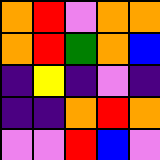[["orange", "red", "violet", "orange", "orange"], ["orange", "red", "green", "orange", "blue"], ["indigo", "yellow", "indigo", "violet", "indigo"], ["indigo", "indigo", "orange", "red", "orange"], ["violet", "violet", "red", "blue", "violet"]]